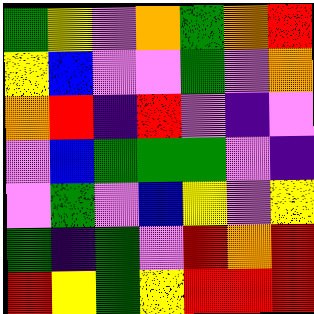[["green", "yellow", "violet", "orange", "green", "orange", "red"], ["yellow", "blue", "violet", "violet", "green", "violet", "orange"], ["orange", "red", "indigo", "red", "violet", "indigo", "violet"], ["violet", "blue", "green", "green", "green", "violet", "indigo"], ["violet", "green", "violet", "blue", "yellow", "violet", "yellow"], ["green", "indigo", "green", "violet", "red", "orange", "red"], ["red", "yellow", "green", "yellow", "red", "red", "red"]]